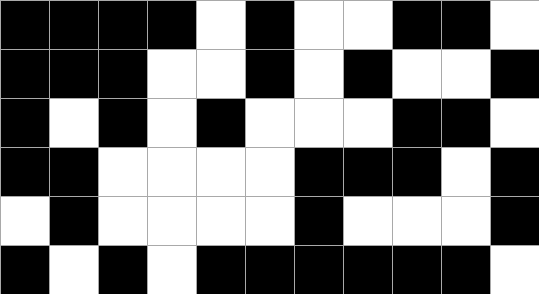[["black", "black", "black", "black", "white", "black", "white", "white", "black", "black", "white"], ["black", "black", "black", "white", "white", "black", "white", "black", "white", "white", "black"], ["black", "white", "black", "white", "black", "white", "white", "white", "black", "black", "white"], ["black", "black", "white", "white", "white", "white", "black", "black", "black", "white", "black"], ["white", "black", "white", "white", "white", "white", "black", "white", "white", "white", "black"], ["black", "white", "black", "white", "black", "black", "black", "black", "black", "black", "white"]]